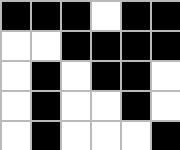[["black", "black", "black", "white", "black", "black"], ["white", "white", "black", "black", "black", "black"], ["white", "black", "white", "black", "black", "white"], ["white", "black", "white", "white", "black", "white"], ["white", "black", "white", "white", "white", "black"]]